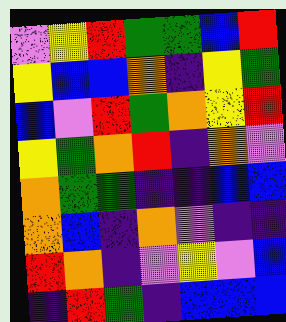[["violet", "yellow", "red", "green", "green", "blue", "red"], ["yellow", "blue", "blue", "orange", "indigo", "yellow", "green"], ["blue", "violet", "red", "green", "orange", "yellow", "red"], ["yellow", "green", "orange", "red", "indigo", "orange", "violet"], ["orange", "green", "green", "indigo", "indigo", "blue", "blue"], ["orange", "blue", "indigo", "orange", "violet", "indigo", "indigo"], ["red", "orange", "indigo", "violet", "yellow", "violet", "blue"], ["indigo", "red", "green", "indigo", "blue", "blue", "blue"]]